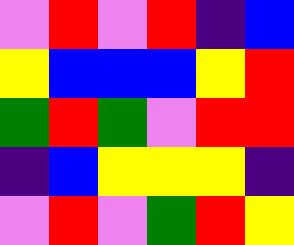[["violet", "red", "violet", "red", "indigo", "blue"], ["yellow", "blue", "blue", "blue", "yellow", "red"], ["green", "red", "green", "violet", "red", "red"], ["indigo", "blue", "yellow", "yellow", "yellow", "indigo"], ["violet", "red", "violet", "green", "red", "yellow"]]